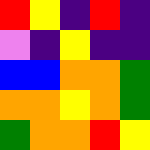[["red", "yellow", "indigo", "red", "indigo"], ["violet", "indigo", "yellow", "indigo", "indigo"], ["blue", "blue", "orange", "orange", "green"], ["orange", "orange", "yellow", "orange", "green"], ["green", "orange", "orange", "red", "yellow"]]